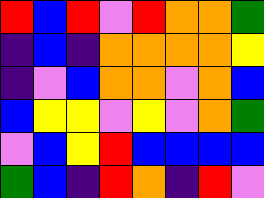[["red", "blue", "red", "violet", "red", "orange", "orange", "green"], ["indigo", "blue", "indigo", "orange", "orange", "orange", "orange", "yellow"], ["indigo", "violet", "blue", "orange", "orange", "violet", "orange", "blue"], ["blue", "yellow", "yellow", "violet", "yellow", "violet", "orange", "green"], ["violet", "blue", "yellow", "red", "blue", "blue", "blue", "blue"], ["green", "blue", "indigo", "red", "orange", "indigo", "red", "violet"]]